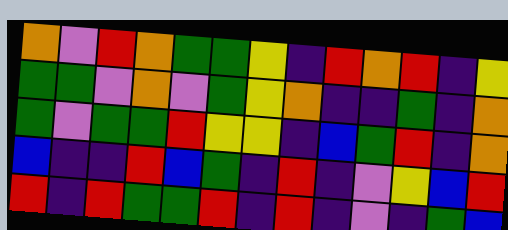[["orange", "violet", "red", "orange", "green", "green", "yellow", "indigo", "red", "orange", "red", "indigo", "yellow"], ["green", "green", "violet", "orange", "violet", "green", "yellow", "orange", "indigo", "indigo", "green", "indigo", "orange"], ["green", "violet", "green", "green", "red", "yellow", "yellow", "indigo", "blue", "green", "red", "indigo", "orange"], ["blue", "indigo", "indigo", "red", "blue", "green", "indigo", "red", "indigo", "violet", "yellow", "blue", "red"], ["red", "indigo", "red", "green", "green", "red", "indigo", "red", "indigo", "violet", "indigo", "green", "blue"]]